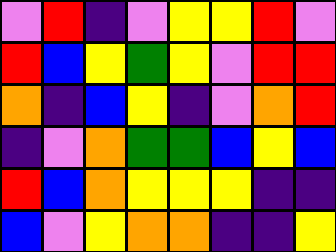[["violet", "red", "indigo", "violet", "yellow", "yellow", "red", "violet"], ["red", "blue", "yellow", "green", "yellow", "violet", "red", "red"], ["orange", "indigo", "blue", "yellow", "indigo", "violet", "orange", "red"], ["indigo", "violet", "orange", "green", "green", "blue", "yellow", "blue"], ["red", "blue", "orange", "yellow", "yellow", "yellow", "indigo", "indigo"], ["blue", "violet", "yellow", "orange", "orange", "indigo", "indigo", "yellow"]]